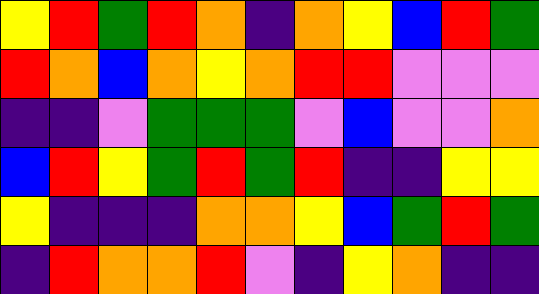[["yellow", "red", "green", "red", "orange", "indigo", "orange", "yellow", "blue", "red", "green"], ["red", "orange", "blue", "orange", "yellow", "orange", "red", "red", "violet", "violet", "violet"], ["indigo", "indigo", "violet", "green", "green", "green", "violet", "blue", "violet", "violet", "orange"], ["blue", "red", "yellow", "green", "red", "green", "red", "indigo", "indigo", "yellow", "yellow"], ["yellow", "indigo", "indigo", "indigo", "orange", "orange", "yellow", "blue", "green", "red", "green"], ["indigo", "red", "orange", "orange", "red", "violet", "indigo", "yellow", "orange", "indigo", "indigo"]]